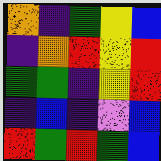[["orange", "indigo", "green", "yellow", "blue"], ["indigo", "orange", "red", "yellow", "red"], ["green", "green", "indigo", "yellow", "red"], ["indigo", "blue", "indigo", "violet", "blue"], ["red", "green", "red", "green", "blue"]]